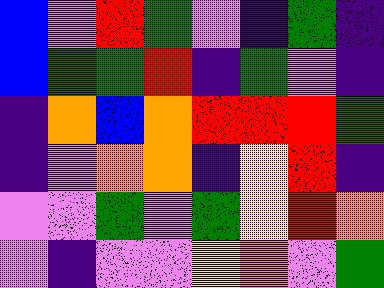[["blue", "violet", "red", "green", "violet", "indigo", "green", "indigo"], ["blue", "green", "green", "red", "indigo", "green", "violet", "indigo"], ["indigo", "orange", "blue", "orange", "red", "red", "red", "green"], ["indigo", "violet", "orange", "orange", "indigo", "yellow", "red", "indigo"], ["violet", "violet", "green", "violet", "green", "yellow", "red", "orange"], ["violet", "indigo", "violet", "violet", "yellow", "orange", "violet", "green"]]